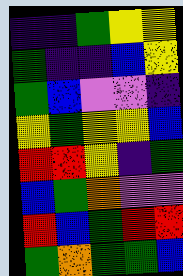[["indigo", "indigo", "green", "yellow", "yellow"], ["green", "indigo", "indigo", "blue", "yellow"], ["green", "blue", "violet", "violet", "indigo"], ["yellow", "green", "yellow", "yellow", "blue"], ["red", "red", "yellow", "indigo", "green"], ["blue", "green", "orange", "violet", "violet"], ["red", "blue", "green", "red", "red"], ["green", "orange", "green", "green", "blue"]]